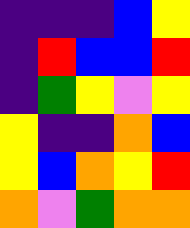[["indigo", "indigo", "indigo", "blue", "yellow"], ["indigo", "red", "blue", "blue", "red"], ["indigo", "green", "yellow", "violet", "yellow"], ["yellow", "indigo", "indigo", "orange", "blue"], ["yellow", "blue", "orange", "yellow", "red"], ["orange", "violet", "green", "orange", "orange"]]